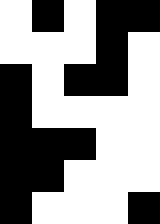[["white", "black", "white", "black", "black"], ["white", "white", "white", "black", "white"], ["black", "white", "black", "black", "white"], ["black", "white", "white", "white", "white"], ["black", "black", "black", "white", "white"], ["black", "black", "white", "white", "white"], ["black", "white", "white", "white", "black"]]